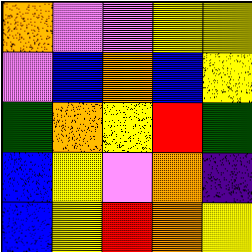[["orange", "violet", "violet", "yellow", "yellow"], ["violet", "blue", "orange", "blue", "yellow"], ["green", "orange", "yellow", "red", "green"], ["blue", "yellow", "violet", "orange", "indigo"], ["blue", "yellow", "red", "orange", "yellow"]]